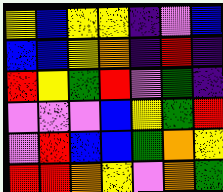[["yellow", "blue", "yellow", "yellow", "indigo", "violet", "blue"], ["blue", "blue", "yellow", "orange", "indigo", "red", "indigo"], ["red", "yellow", "green", "red", "violet", "green", "indigo"], ["violet", "violet", "violet", "blue", "yellow", "green", "red"], ["violet", "red", "blue", "blue", "green", "orange", "yellow"], ["red", "red", "orange", "yellow", "violet", "orange", "green"]]